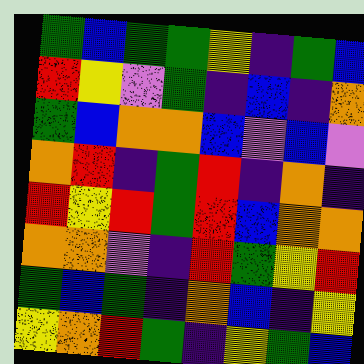[["green", "blue", "green", "green", "yellow", "indigo", "green", "blue"], ["red", "yellow", "violet", "green", "indigo", "blue", "indigo", "orange"], ["green", "blue", "orange", "orange", "blue", "violet", "blue", "violet"], ["orange", "red", "indigo", "green", "red", "indigo", "orange", "indigo"], ["red", "yellow", "red", "green", "red", "blue", "orange", "orange"], ["orange", "orange", "violet", "indigo", "red", "green", "yellow", "red"], ["green", "blue", "green", "indigo", "orange", "blue", "indigo", "yellow"], ["yellow", "orange", "red", "green", "indigo", "yellow", "green", "blue"]]